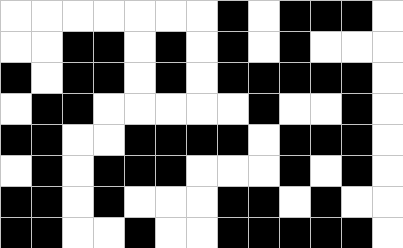[["white", "white", "white", "white", "white", "white", "white", "black", "white", "black", "black", "black", "white"], ["white", "white", "black", "black", "white", "black", "white", "black", "white", "black", "white", "white", "white"], ["black", "white", "black", "black", "white", "black", "white", "black", "black", "black", "black", "black", "white"], ["white", "black", "black", "white", "white", "white", "white", "white", "black", "white", "white", "black", "white"], ["black", "black", "white", "white", "black", "black", "black", "black", "white", "black", "black", "black", "white"], ["white", "black", "white", "black", "black", "black", "white", "white", "white", "black", "white", "black", "white"], ["black", "black", "white", "black", "white", "white", "white", "black", "black", "white", "black", "white", "white"], ["black", "black", "white", "white", "black", "white", "white", "black", "black", "black", "black", "black", "white"]]